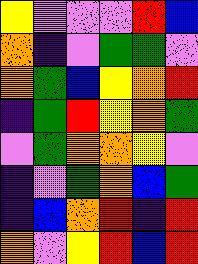[["yellow", "violet", "violet", "violet", "red", "blue"], ["orange", "indigo", "violet", "green", "green", "violet"], ["orange", "green", "blue", "yellow", "orange", "red"], ["indigo", "green", "red", "yellow", "orange", "green"], ["violet", "green", "orange", "orange", "yellow", "violet"], ["indigo", "violet", "green", "orange", "blue", "green"], ["indigo", "blue", "orange", "red", "indigo", "red"], ["orange", "violet", "yellow", "red", "blue", "red"]]